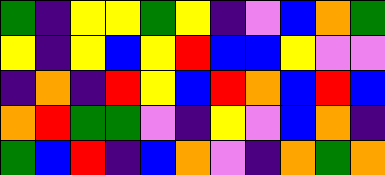[["green", "indigo", "yellow", "yellow", "green", "yellow", "indigo", "violet", "blue", "orange", "green"], ["yellow", "indigo", "yellow", "blue", "yellow", "red", "blue", "blue", "yellow", "violet", "violet"], ["indigo", "orange", "indigo", "red", "yellow", "blue", "red", "orange", "blue", "red", "blue"], ["orange", "red", "green", "green", "violet", "indigo", "yellow", "violet", "blue", "orange", "indigo"], ["green", "blue", "red", "indigo", "blue", "orange", "violet", "indigo", "orange", "green", "orange"]]